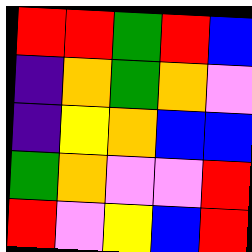[["red", "red", "green", "red", "blue"], ["indigo", "orange", "green", "orange", "violet"], ["indigo", "yellow", "orange", "blue", "blue"], ["green", "orange", "violet", "violet", "red"], ["red", "violet", "yellow", "blue", "red"]]